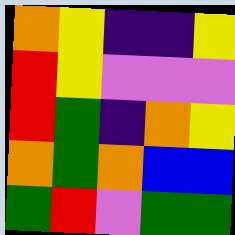[["orange", "yellow", "indigo", "indigo", "yellow"], ["red", "yellow", "violet", "violet", "violet"], ["red", "green", "indigo", "orange", "yellow"], ["orange", "green", "orange", "blue", "blue"], ["green", "red", "violet", "green", "green"]]